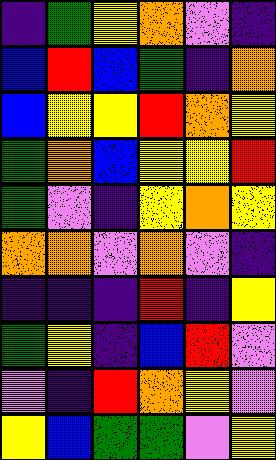[["indigo", "green", "yellow", "orange", "violet", "indigo"], ["blue", "red", "blue", "green", "indigo", "orange"], ["blue", "yellow", "yellow", "red", "orange", "yellow"], ["green", "orange", "blue", "yellow", "yellow", "red"], ["green", "violet", "indigo", "yellow", "orange", "yellow"], ["orange", "orange", "violet", "orange", "violet", "indigo"], ["indigo", "indigo", "indigo", "red", "indigo", "yellow"], ["green", "yellow", "indigo", "blue", "red", "violet"], ["violet", "indigo", "red", "orange", "yellow", "violet"], ["yellow", "blue", "green", "green", "violet", "yellow"]]